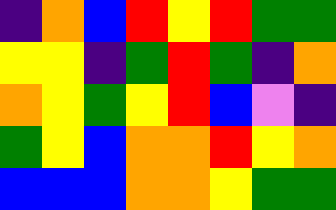[["indigo", "orange", "blue", "red", "yellow", "red", "green", "green"], ["yellow", "yellow", "indigo", "green", "red", "green", "indigo", "orange"], ["orange", "yellow", "green", "yellow", "red", "blue", "violet", "indigo"], ["green", "yellow", "blue", "orange", "orange", "red", "yellow", "orange"], ["blue", "blue", "blue", "orange", "orange", "yellow", "green", "green"]]